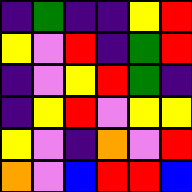[["indigo", "green", "indigo", "indigo", "yellow", "red"], ["yellow", "violet", "red", "indigo", "green", "red"], ["indigo", "violet", "yellow", "red", "green", "indigo"], ["indigo", "yellow", "red", "violet", "yellow", "yellow"], ["yellow", "violet", "indigo", "orange", "violet", "red"], ["orange", "violet", "blue", "red", "red", "blue"]]